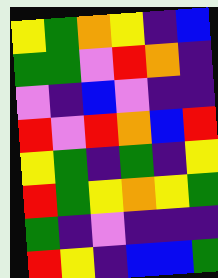[["yellow", "green", "orange", "yellow", "indigo", "blue"], ["green", "green", "violet", "red", "orange", "indigo"], ["violet", "indigo", "blue", "violet", "indigo", "indigo"], ["red", "violet", "red", "orange", "blue", "red"], ["yellow", "green", "indigo", "green", "indigo", "yellow"], ["red", "green", "yellow", "orange", "yellow", "green"], ["green", "indigo", "violet", "indigo", "indigo", "indigo"], ["red", "yellow", "indigo", "blue", "blue", "green"]]